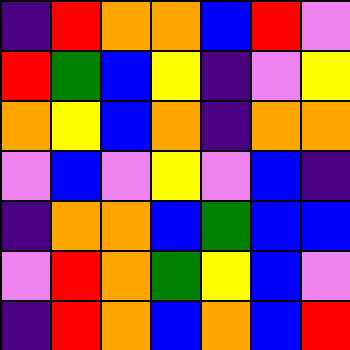[["indigo", "red", "orange", "orange", "blue", "red", "violet"], ["red", "green", "blue", "yellow", "indigo", "violet", "yellow"], ["orange", "yellow", "blue", "orange", "indigo", "orange", "orange"], ["violet", "blue", "violet", "yellow", "violet", "blue", "indigo"], ["indigo", "orange", "orange", "blue", "green", "blue", "blue"], ["violet", "red", "orange", "green", "yellow", "blue", "violet"], ["indigo", "red", "orange", "blue", "orange", "blue", "red"]]